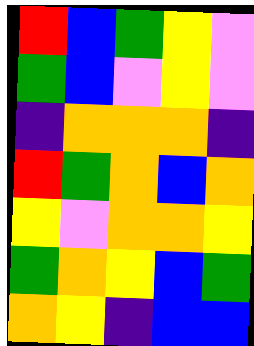[["red", "blue", "green", "yellow", "violet"], ["green", "blue", "violet", "yellow", "violet"], ["indigo", "orange", "orange", "orange", "indigo"], ["red", "green", "orange", "blue", "orange"], ["yellow", "violet", "orange", "orange", "yellow"], ["green", "orange", "yellow", "blue", "green"], ["orange", "yellow", "indigo", "blue", "blue"]]